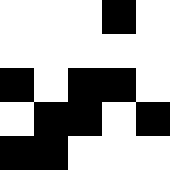[["white", "white", "white", "black", "white"], ["white", "white", "white", "white", "white"], ["black", "white", "black", "black", "white"], ["white", "black", "black", "white", "black"], ["black", "black", "white", "white", "white"]]